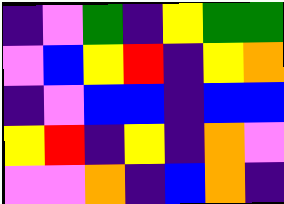[["indigo", "violet", "green", "indigo", "yellow", "green", "green"], ["violet", "blue", "yellow", "red", "indigo", "yellow", "orange"], ["indigo", "violet", "blue", "blue", "indigo", "blue", "blue"], ["yellow", "red", "indigo", "yellow", "indigo", "orange", "violet"], ["violet", "violet", "orange", "indigo", "blue", "orange", "indigo"]]